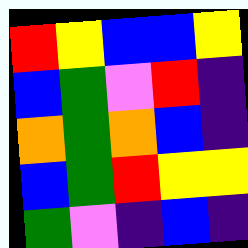[["red", "yellow", "blue", "blue", "yellow"], ["blue", "green", "violet", "red", "indigo"], ["orange", "green", "orange", "blue", "indigo"], ["blue", "green", "red", "yellow", "yellow"], ["green", "violet", "indigo", "blue", "indigo"]]